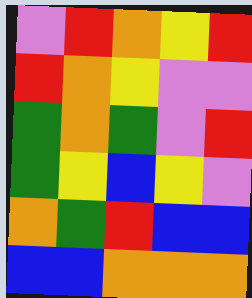[["violet", "red", "orange", "yellow", "red"], ["red", "orange", "yellow", "violet", "violet"], ["green", "orange", "green", "violet", "red"], ["green", "yellow", "blue", "yellow", "violet"], ["orange", "green", "red", "blue", "blue"], ["blue", "blue", "orange", "orange", "orange"]]